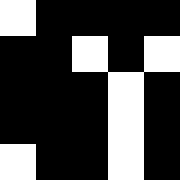[["white", "black", "black", "black", "black"], ["black", "black", "white", "black", "white"], ["black", "black", "black", "white", "black"], ["black", "black", "black", "white", "black"], ["white", "black", "black", "white", "black"]]